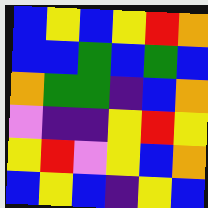[["blue", "yellow", "blue", "yellow", "red", "orange"], ["blue", "blue", "green", "blue", "green", "blue"], ["orange", "green", "green", "indigo", "blue", "orange"], ["violet", "indigo", "indigo", "yellow", "red", "yellow"], ["yellow", "red", "violet", "yellow", "blue", "orange"], ["blue", "yellow", "blue", "indigo", "yellow", "blue"]]